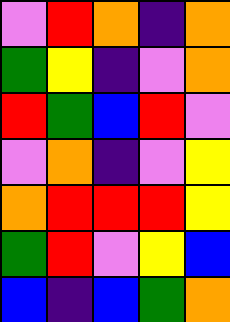[["violet", "red", "orange", "indigo", "orange"], ["green", "yellow", "indigo", "violet", "orange"], ["red", "green", "blue", "red", "violet"], ["violet", "orange", "indigo", "violet", "yellow"], ["orange", "red", "red", "red", "yellow"], ["green", "red", "violet", "yellow", "blue"], ["blue", "indigo", "blue", "green", "orange"]]